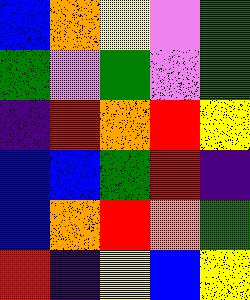[["blue", "orange", "yellow", "violet", "green"], ["green", "violet", "green", "violet", "green"], ["indigo", "red", "orange", "red", "yellow"], ["blue", "blue", "green", "red", "indigo"], ["blue", "orange", "red", "orange", "green"], ["red", "indigo", "yellow", "blue", "yellow"]]